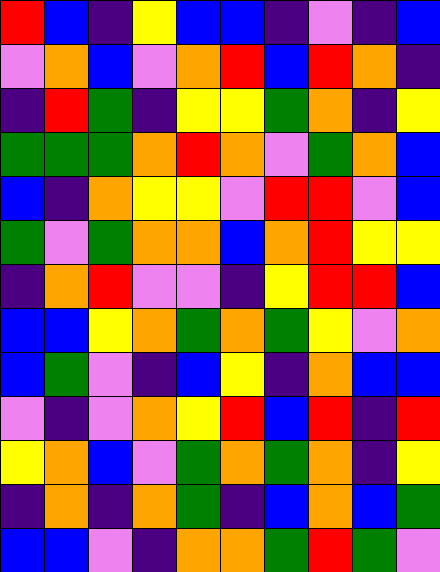[["red", "blue", "indigo", "yellow", "blue", "blue", "indigo", "violet", "indigo", "blue"], ["violet", "orange", "blue", "violet", "orange", "red", "blue", "red", "orange", "indigo"], ["indigo", "red", "green", "indigo", "yellow", "yellow", "green", "orange", "indigo", "yellow"], ["green", "green", "green", "orange", "red", "orange", "violet", "green", "orange", "blue"], ["blue", "indigo", "orange", "yellow", "yellow", "violet", "red", "red", "violet", "blue"], ["green", "violet", "green", "orange", "orange", "blue", "orange", "red", "yellow", "yellow"], ["indigo", "orange", "red", "violet", "violet", "indigo", "yellow", "red", "red", "blue"], ["blue", "blue", "yellow", "orange", "green", "orange", "green", "yellow", "violet", "orange"], ["blue", "green", "violet", "indigo", "blue", "yellow", "indigo", "orange", "blue", "blue"], ["violet", "indigo", "violet", "orange", "yellow", "red", "blue", "red", "indigo", "red"], ["yellow", "orange", "blue", "violet", "green", "orange", "green", "orange", "indigo", "yellow"], ["indigo", "orange", "indigo", "orange", "green", "indigo", "blue", "orange", "blue", "green"], ["blue", "blue", "violet", "indigo", "orange", "orange", "green", "red", "green", "violet"]]